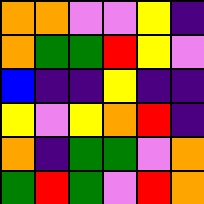[["orange", "orange", "violet", "violet", "yellow", "indigo"], ["orange", "green", "green", "red", "yellow", "violet"], ["blue", "indigo", "indigo", "yellow", "indigo", "indigo"], ["yellow", "violet", "yellow", "orange", "red", "indigo"], ["orange", "indigo", "green", "green", "violet", "orange"], ["green", "red", "green", "violet", "red", "orange"]]